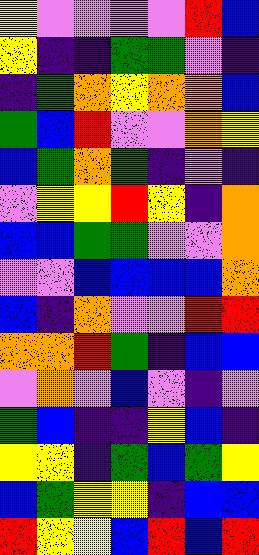[["yellow", "violet", "violet", "violet", "violet", "red", "blue"], ["yellow", "indigo", "indigo", "green", "green", "violet", "indigo"], ["indigo", "green", "orange", "yellow", "orange", "orange", "blue"], ["green", "blue", "red", "violet", "violet", "orange", "yellow"], ["blue", "green", "orange", "green", "indigo", "violet", "indigo"], ["violet", "yellow", "yellow", "red", "yellow", "indigo", "orange"], ["blue", "blue", "green", "green", "violet", "violet", "orange"], ["violet", "violet", "blue", "blue", "blue", "blue", "orange"], ["blue", "indigo", "orange", "violet", "violet", "red", "red"], ["orange", "orange", "red", "green", "indigo", "blue", "blue"], ["violet", "orange", "violet", "blue", "violet", "indigo", "violet"], ["green", "blue", "indigo", "indigo", "yellow", "blue", "indigo"], ["yellow", "yellow", "indigo", "green", "blue", "green", "yellow"], ["blue", "green", "yellow", "yellow", "indigo", "blue", "blue"], ["red", "yellow", "yellow", "blue", "red", "blue", "red"]]